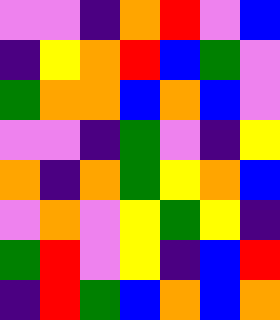[["violet", "violet", "indigo", "orange", "red", "violet", "blue"], ["indigo", "yellow", "orange", "red", "blue", "green", "violet"], ["green", "orange", "orange", "blue", "orange", "blue", "violet"], ["violet", "violet", "indigo", "green", "violet", "indigo", "yellow"], ["orange", "indigo", "orange", "green", "yellow", "orange", "blue"], ["violet", "orange", "violet", "yellow", "green", "yellow", "indigo"], ["green", "red", "violet", "yellow", "indigo", "blue", "red"], ["indigo", "red", "green", "blue", "orange", "blue", "orange"]]